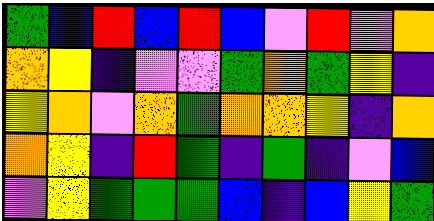[["green", "blue", "red", "blue", "red", "blue", "violet", "red", "violet", "orange"], ["orange", "yellow", "indigo", "violet", "violet", "green", "orange", "green", "yellow", "indigo"], ["yellow", "orange", "violet", "orange", "green", "orange", "orange", "yellow", "indigo", "orange"], ["orange", "yellow", "indigo", "red", "green", "indigo", "green", "indigo", "violet", "blue"], ["violet", "yellow", "green", "green", "green", "blue", "indigo", "blue", "yellow", "green"]]